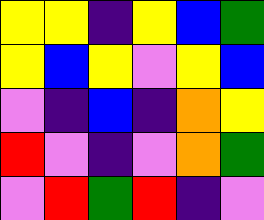[["yellow", "yellow", "indigo", "yellow", "blue", "green"], ["yellow", "blue", "yellow", "violet", "yellow", "blue"], ["violet", "indigo", "blue", "indigo", "orange", "yellow"], ["red", "violet", "indigo", "violet", "orange", "green"], ["violet", "red", "green", "red", "indigo", "violet"]]